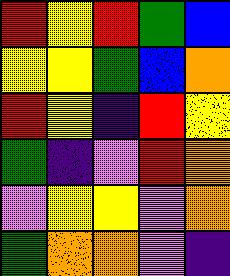[["red", "yellow", "red", "green", "blue"], ["yellow", "yellow", "green", "blue", "orange"], ["red", "yellow", "indigo", "red", "yellow"], ["green", "indigo", "violet", "red", "orange"], ["violet", "yellow", "yellow", "violet", "orange"], ["green", "orange", "orange", "violet", "indigo"]]